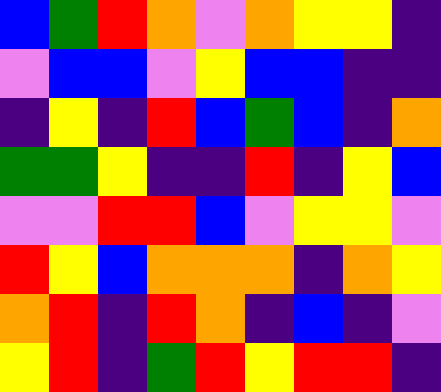[["blue", "green", "red", "orange", "violet", "orange", "yellow", "yellow", "indigo"], ["violet", "blue", "blue", "violet", "yellow", "blue", "blue", "indigo", "indigo"], ["indigo", "yellow", "indigo", "red", "blue", "green", "blue", "indigo", "orange"], ["green", "green", "yellow", "indigo", "indigo", "red", "indigo", "yellow", "blue"], ["violet", "violet", "red", "red", "blue", "violet", "yellow", "yellow", "violet"], ["red", "yellow", "blue", "orange", "orange", "orange", "indigo", "orange", "yellow"], ["orange", "red", "indigo", "red", "orange", "indigo", "blue", "indigo", "violet"], ["yellow", "red", "indigo", "green", "red", "yellow", "red", "red", "indigo"]]